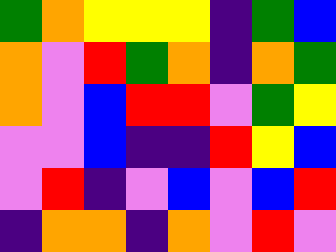[["green", "orange", "yellow", "yellow", "yellow", "indigo", "green", "blue"], ["orange", "violet", "red", "green", "orange", "indigo", "orange", "green"], ["orange", "violet", "blue", "red", "red", "violet", "green", "yellow"], ["violet", "violet", "blue", "indigo", "indigo", "red", "yellow", "blue"], ["violet", "red", "indigo", "violet", "blue", "violet", "blue", "red"], ["indigo", "orange", "orange", "indigo", "orange", "violet", "red", "violet"]]